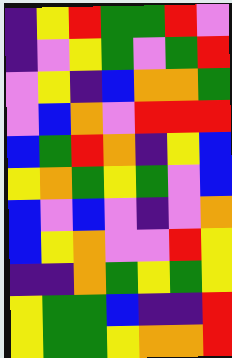[["indigo", "yellow", "red", "green", "green", "red", "violet"], ["indigo", "violet", "yellow", "green", "violet", "green", "red"], ["violet", "yellow", "indigo", "blue", "orange", "orange", "green"], ["violet", "blue", "orange", "violet", "red", "red", "red"], ["blue", "green", "red", "orange", "indigo", "yellow", "blue"], ["yellow", "orange", "green", "yellow", "green", "violet", "blue"], ["blue", "violet", "blue", "violet", "indigo", "violet", "orange"], ["blue", "yellow", "orange", "violet", "violet", "red", "yellow"], ["indigo", "indigo", "orange", "green", "yellow", "green", "yellow"], ["yellow", "green", "green", "blue", "indigo", "indigo", "red"], ["yellow", "green", "green", "yellow", "orange", "orange", "red"]]